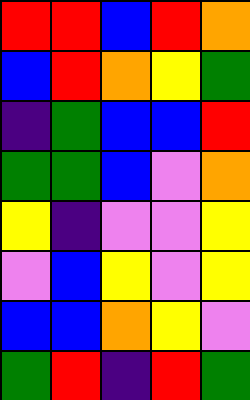[["red", "red", "blue", "red", "orange"], ["blue", "red", "orange", "yellow", "green"], ["indigo", "green", "blue", "blue", "red"], ["green", "green", "blue", "violet", "orange"], ["yellow", "indigo", "violet", "violet", "yellow"], ["violet", "blue", "yellow", "violet", "yellow"], ["blue", "blue", "orange", "yellow", "violet"], ["green", "red", "indigo", "red", "green"]]